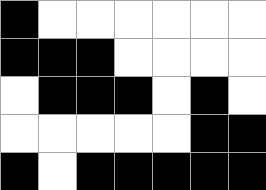[["black", "white", "white", "white", "white", "white", "white"], ["black", "black", "black", "white", "white", "white", "white"], ["white", "black", "black", "black", "white", "black", "white"], ["white", "white", "white", "white", "white", "black", "black"], ["black", "white", "black", "black", "black", "black", "black"]]